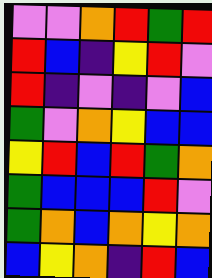[["violet", "violet", "orange", "red", "green", "red"], ["red", "blue", "indigo", "yellow", "red", "violet"], ["red", "indigo", "violet", "indigo", "violet", "blue"], ["green", "violet", "orange", "yellow", "blue", "blue"], ["yellow", "red", "blue", "red", "green", "orange"], ["green", "blue", "blue", "blue", "red", "violet"], ["green", "orange", "blue", "orange", "yellow", "orange"], ["blue", "yellow", "orange", "indigo", "red", "blue"]]